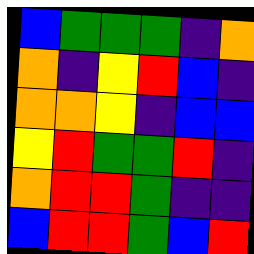[["blue", "green", "green", "green", "indigo", "orange"], ["orange", "indigo", "yellow", "red", "blue", "indigo"], ["orange", "orange", "yellow", "indigo", "blue", "blue"], ["yellow", "red", "green", "green", "red", "indigo"], ["orange", "red", "red", "green", "indigo", "indigo"], ["blue", "red", "red", "green", "blue", "red"]]